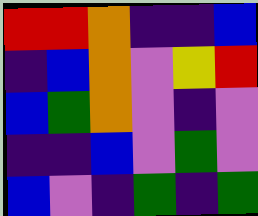[["red", "red", "orange", "indigo", "indigo", "blue"], ["indigo", "blue", "orange", "violet", "yellow", "red"], ["blue", "green", "orange", "violet", "indigo", "violet"], ["indigo", "indigo", "blue", "violet", "green", "violet"], ["blue", "violet", "indigo", "green", "indigo", "green"]]